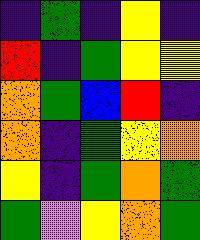[["indigo", "green", "indigo", "yellow", "indigo"], ["red", "indigo", "green", "yellow", "yellow"], ["orange", "green", "blue", "red", "indigo"], ["orange", "indigo", "green", "yellow", "orange"], ["yellow", "indigo", "green", "orange", "green"], ["green", "violet", "yellow", "orange", "green"]]